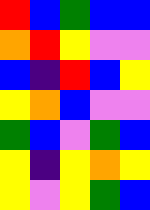[["red", "blue", "green", "blue", "blue"], ["orange", "red", "yellow", "violet", "violet"], ["blue", "indigo", "red", "blue", "yellow"], ["yellow", "orange", "blue", "violet", "violet"], ["green", "blue", "violet", "green", "blue"], ["yellow", "indigo", "yellow", "orange", "yellow"], ["yellow", "violet", "yellow", "green", "blue"]]